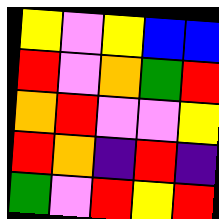[["yellow", "violet", "yellow", "blue", "blue"], ["red", "violet", "orange", "green", "red"], ["orange", "red", "violet", "violet", "yellow"], ["red", "orange", "indigo", "red", "indigo"], ["green", "violet", "red", "yellow", "red"]]